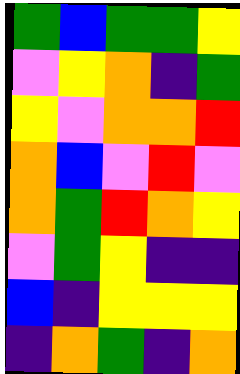[["green", "blue", "green", "green", "yellow"], ["violet", "yellow", "orange", "indigo", "green"], ["yellow", "violet", "orange", "orange", "red"], ["orange", "blue", "violet", "red", "violet"], ["orange", "green", "red", "orange", "yellow"], ["violet", "green", "yellow", "indigo", "indigo"], ["blue", "indigo", "yellow", "yellow", "yellow"], ["indigo", "orange", "green", "indigo", "orange"]]